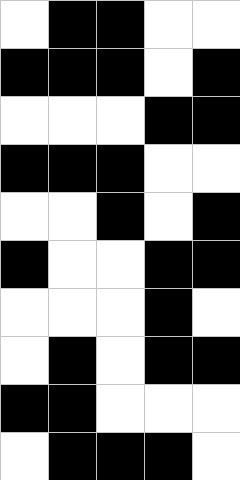[["white", "black", "black", "white", "white"], ["black", "black", "black", "white", "black"], ["white", "white", "white", "black", "black"], ["black", "black", "black", "white", "white"], ["white", "white", "black", "white", "black"], ["black", "white", "white", "black", "black"], ["white", "white", "white", "black", "white"], ["white", "black", "white", "black", "black"], ["black", "black", "white", "white", "white"], ["white", "black", "black", "black", "white"]]